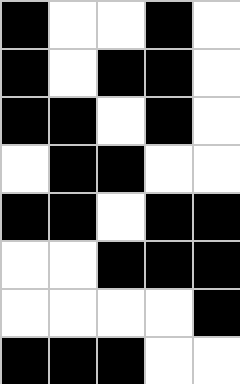[["black", "white", "white", "black", "white"], ["black", "white", "black", "black", "white"], ["black", "black", "white", "black", "white"], ["white", "black", "black", "white", "white"], ["black", "black", "white", "black", "black"], ["white", "white", "black", "black", "black"], ["white", "white", "white", "white", "black"], ["black", "black", "black", "white", "white"]]